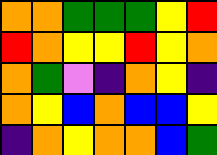[["orange", "orange", "green", "green", "green", "yellow", "red"], ["red", "orange", "yellow", "yellow", "red", "yellow", "orange"], ["orange", "green", "violet", "indigo", "orange", "yellow", "indigo"], ["orange", "yellow", "blue", "orange", "blue", "blue", "yellow"], ["indigo", "orange", "yellow", "orange", "orange", "blue", "green"]]